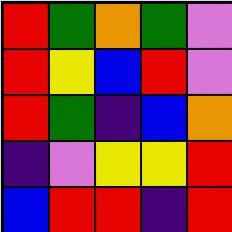[["red", "green", "orange", "green", "violet"], ["red", "yellow", "blue", "red", "violet"], ["red", "green", "indigo", "blue", "orange"], ["indigo", "violet", "yellow", "yellow", "red"], ["blue", "red", "red", "indigo", "red"]]